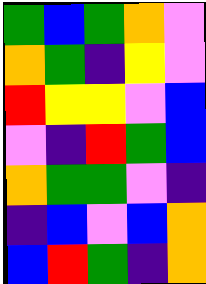[["green", "blue", "green", "orange", "violet"], ["orange", "green", "indigo", "yellow", "violet"], ["red", "yellow", "yellow", "violet", "blue"], ["violet", "indigo", "red", "green", "blue"], ["orange", "green", "green", "violet", "indigo"], ["indigo", "blue", "violet", "blue", "orange"], ["blue", "red", "green", "indigo", "orange"]]